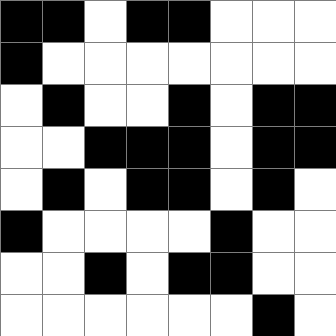[["black", "black", "white", "black", "black", "white", "white", "white"], ["black", "white", "white", "white", "white", "white", "white", "white"], ["white", "black", "white", "white", "black", "white", "black", "black"], ["white", "white", "black", "black", "black", "white", "black", "black"], ["white", "black", "white", "black", "black", "white", "black", "white"], ["black", "white", "white", "white", "white", "black", "white", "white"], ["white", "white", "black", "white", "black", "black", "white", "white"], ["white", "white", "white", "white", "white", "white", "black", "white"]]